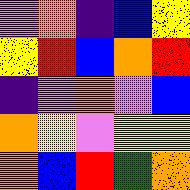[["violet", "orange", "indigo", "blue", "yellow"], ["yellow", "red", "blue", "orange", "red"], ["indigo", "violet", "orange", "violet", "blue"], ["orange", "yellow", "violet", "yellow", "yellow"], ["orange", "blue", "red", "green", "orange"]]